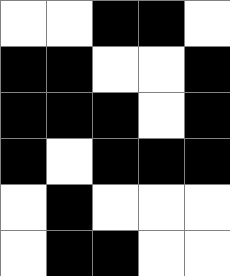[["white", "white", "black", "black", "white"], ["black", "black", "white", "white", "black"], ["black", "black", "black", "white", "black"], ["black", "white", "black", "black", "black"], ["white", "black", "white", "white", "white"], ["white", "black", "black", "white", "white"]]